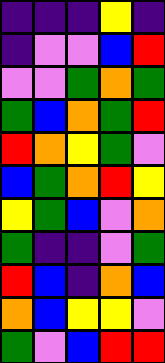[["indigo", "indigo", "indigo", "yellow", "indigo"], ["indigo", "violet", "violet", "blue", "red"], ["violet", "violet", "green", "orange", "green"], ["green", "blue", "orange", "green", "red"], ["red", "orange", "yellow", "green", "violet"], ["blue", "green", "orange", "red", "yellow"], ["yellow", "green", "blue", "violet", "orange"], ["green", "indigo", "indigo", "violet", "green"], ["red", "blue", "indigo", "orange", "blue"], ["orange", "blue", "yellow", "yellow", "violet"], ["green", "violet", "blue", "red", "red"]]